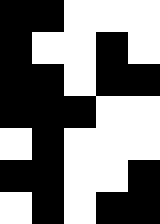[["black", "black", "white", "white", "white"], ["black", "white", "white", "black", "white"], ["black", "black", "white", "black", "black"], ["black", "black", "black", "white", "white"], ["white", "black", "white", "white", "white"], ["black", "black", "white", "white", "black"], ["white", "black", "white", "black", "black"]]